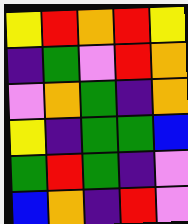[["yellow", "red", "orange", "red", "yellow"], ["indigo", "green", "violet", "red", "orange"], ["violet", "orange", "green", "indigo", "orange"], ["yellow", "indigo", "green", "green", "blue"], ["green", "red", "green", "indigo", "violet"], ["blue", "orange", "indigo", "red", "violet"]]